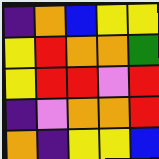[["indigo", "orange", "blue", "yellow", "yellow"], ["yellow", "red", "orange", "orange", "green"], ["yellow", "red", "red", "violet", "red"], ["indigo", "violet", "orange", "orange", "red"], ["orange", "indigo", "yellow", "yellow", "blue"]]